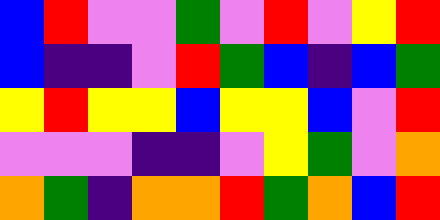[["blue", "red", "violet", "violet", "green", "violet", "red", "violet", "yellow", "red"], ["blue", "indigo", "indigo", "violet", "red", "green", "blue", "indigo", "blue", "green"], ["yellow", "red", "yellow", "yellow", "blue", "yellow", "yellow", "blue", "violet", "red"], ["violet", "violet", "violet", "indigo", "indigo", "violet", "yellow", "green", "violet", "orange"], ["orange", "green", "indigo", "orange", "orange", "red", "green", "orange", "blue", "red"]]